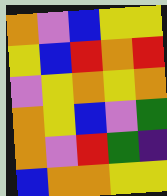[["orange", "violet", "blue", "yellow", "yellow"], ["yellow", "blue", "red", "orange", "red"], ["violet", "yellow", "orange", "yellow", "orange"], ["orange", "yellow", "blue", "violet", "green"], ["orange", "violet", "red", "green", "indigo"], ["blue", "orange", "orange", "yellow", "yellow"]]